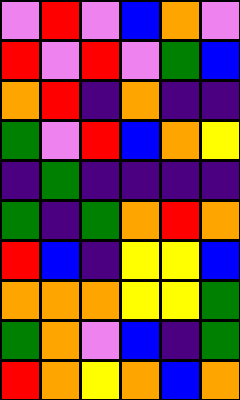[["violet", "red", "violet", "blue", "orange", "violet"], ["red", "violet", "red", "violet", "green", "blue"], ["orange", "red", "indigo", "orange", "indigo", "indigo"], ["green", "violet", "red", "blue", "orange", "yellow"], ["indigo", "green", "indigo", "indigo", "indigo", "indigo"], ["green", "indigo", "green", "orange", "red", "orange"], ["red", "blue", "indigo", "yellow", "yellow", "blue"], ["orange", "orange", "orange", "yellow", "yellow", "green"], ["green", "orange", "violet", "blue", "indigo", "green"], ["red", "orange", "yellow", "orange", "blue", "orange"]]